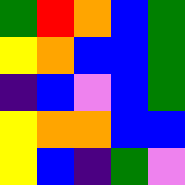[["green", "red", "orange", "blue", "green"], ["yellow", "orange", "blue", "blue", "green"], ["indigo", "blue", "violet", "blue", "green"], ["yellow", "orange", "orange", "blue", "blue"], ["yellow", "blue", "indigo", "green", "violet"]]